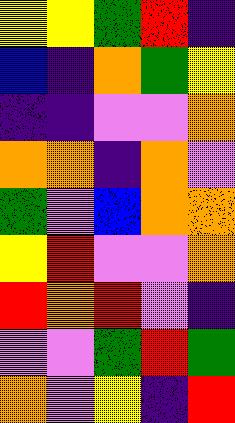[["yellow", "yellow", "green", "red", "indigo"], ["blue", "indigo", "orange", "green", "yellow"], ["indigo", "indigo", "violet", "violet", "orange"], ["orange", "orange", "indigo", "orange", "violet"], ["green", "violet", "blue", "orange", "orange"], ["yellow", "red", "violet", "violet", "orange"], ["red", "orange", "red", "violet", "indigo"], ["violet", "violet", "green", "red", "green"], ["orange", "violet", "yellow", "indigo", "red"]]